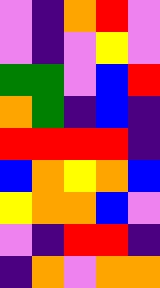[["violet", "indigo", "orange", "red", "violet"], ["violet", "indigo", "violet", "yellow", "violet"], ["green", "green", "violet", "blue", "red"], ["orange", "green", "indigo", "blue", "indigo"], ["red", "red", "red", "red", "indigo"], ["blue", "orange", "yellow", "orange", "blue"], ["yellow", "orange", "orange", "blue", "violet"], ["violet", "indigo", "red", "red", "indigo"], ["indigo", "orange", "violet", "orange", "orange"]]